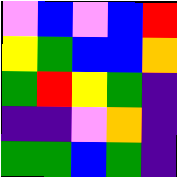[["violet", "blue", "violet", "blue", "red"], ["yellow", "green", "blue", "blue", "orange"], ["green", "red", "yellow", "green", "indigo"], ["indigo", "indigo", "violet", "orange", "indigo"], ["green", "green", "blue", "green", "indigo"]]